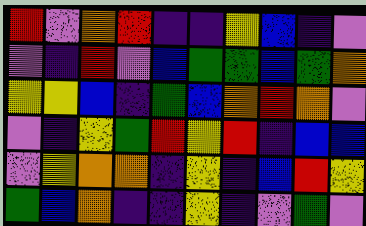[["red", "violet", "orange", "red", "indigo", "indigo", "yellow", "blue", "indigo", "violet"], ["violet", "indigo", "red", "violet", "blue", "green", "green", "blue", "green", "orange"], ["yellow", "yellow", "blue", "indigo", "green", "blue", "orange", "red", "orange", "violet"], ["violet", "indigo", "yellow", "green", "red", "yellow", "red", "indigo", "blue", "blue"], ["violet", "yellow", "orange", "orange", "indigo", "yellow", "indigo", "blue", "red", "yellow"], ["green", "blue", "orange", "indigo", "indigo", "yellow", "indigo", "violet", "green", "violet"]]